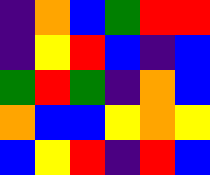[["indigo", "orange", "blue", "green", "red", "red"], ["indigo", "yellow", "red", "blue", "indigo", "blue"], ["green", "red", "green", "indigo", "orange", "blue"], ["orange", "blue", "blue", "yellow", "orange", "yellow"], ["blue", "yellow", "red", "indigo", "red", "blue"]]